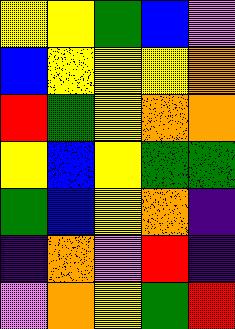[["yellow", "yellow", "green", "blue", "violet"], ["blue", "yellow", "yellow", "yellow", "orange"], ["red", "green", "yellow", "orange", "orange"], ["yellow", "blue", "yellow", "green", "green"], ["green", "blue", "yellow", "orange", "indigo"], ["indigo", "orange", "violet", "red", "indigo"], ["violet", "orange", "yellow", "green", "red"]]